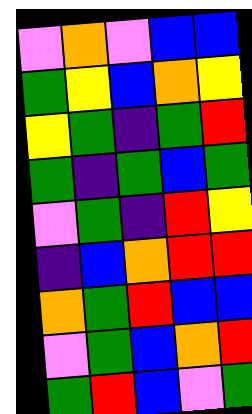[["violet", "orange", "violet", "blue", "blue"], ["green", "yellow", "blue", "orange", "yellow"], ["yellow", "green", "indigo", "green", "red"], ["green", "indigo", "green", "blue", "green"], ["violet", "green", "indigo", "red", "yellow"], ["indigo", "blue", "orange", "red", "red"], ["orange", "green", "red", "blue", "blue"], ["violet", "green", "blue", "orange", "red"], ["green", "red", "blue", "violet", "green"]]